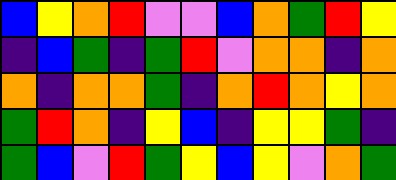[["blue", "yellow", "orange", "red", "violet", "violet", "blue", "orange", "green", "red", "yellow"], ["indigo", "blue", "green", "indigo", "green", "red", "violet", "orange", "orange", "indigo", "orange"], ["orange", "indigo", "orange", "orange", "green", "indigo", "orange", "red", "orange", "yellow", "orange"], ["green", "red", "orange", "indigo", "yellow", "blue", "indigo", "yellow", "yellow", "green", "indigo"], ["green", "blue", "violet", "red", "green", "yellow", "blue", "yellow", "violet", "orange", "green"]]